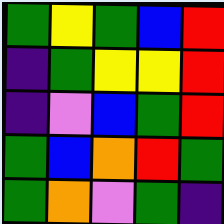[["green", "yellow", "green", "blue", "red"], ["indigo", "green", "yellow", "yellow", "red"], ["indigo", "violet", "blue", "green", "red"], ["green", "blue", "orange", "red", "green"], ["green", "orange", "violet", "green", "indigo"]]